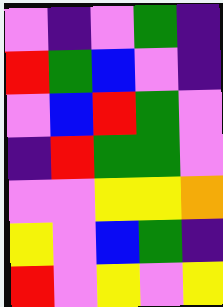[["violet", "indigo", "violet", "green", "indigo"], ["red", "green", "blue", "violet", "indigo"], ["violet", "blue", "red", "green", "violet"], ["indigo", "red", "green", "green", "violet"], ["violet", "violet", "yellow", "yellow", "orange"], ["yellow", "violet", "blue", "green", "indigo"], ["red", "violet", "yellow", "violet", "yellow"]]